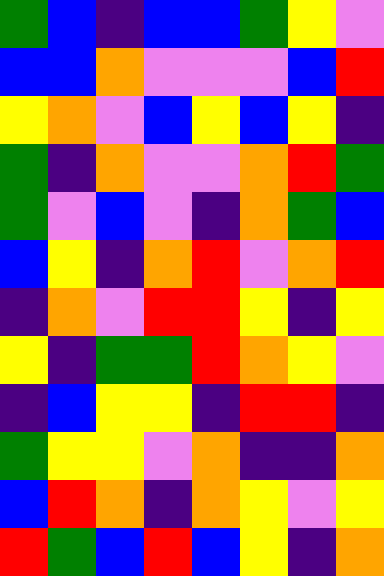[["green", "blue", "indigo", "blue", "blue", "green", "yellow", "violet"], ["blue", "blue", "orange", "violet", "violet", "violet", "blue", "red"], ["yellow", "orange", "violet", "blue", "yellow", "blue", "yellow", "indigo"], ["green", "indigo", "orange", "violet", "violet", "orange", "red", "green"], ["green", "violet", "blue", "violet", "indigo", "orange", "green", "blue"], ["blue", "yellow", "indigo", "orange", "red", "violet", "orange", "red"], ["indigo", "orange", "violet", "red", "red", "yellow", "indigo", "yellow"], ["yellow", "indigo", "green", "green", "red", "orange", "yellow", "violet"], ["indigo", "blue", "yellow", "yellow", "indigo", "red", "red", "indigo"], ["green", "yellow", "yellow", "violet", "orange", "indigo", "indigo", "orange"], ["blue", "red", "orange", "indigo", "orange", "yellow", "violet", "yellow"], ["red", "green", "blue", "red", "blue", "yellow", "indigo", "orange"]]